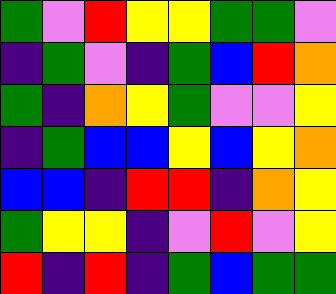[["green", "violet", "red", "yellow", "yellow", "green", "green", "violet"], ["indigo", "green", "violet", "indigo", "green", "blue", "red", "orange"], ["green", "indigo", "orange", "yellow", "green", "violet", "violet", "yellow"], ["indigo", "green", "blue", "blue", "yellow", "blue", "yellow", "orange"], ["blue", "blue", "indigo", "red", "red", "indigo", "orange", "yellow"], ["green", "yellow", "yellow", "indigo", "violet", "red", "violet", "yellow"], ["red", "indigo", "red", "indigo", "green", "blue", "green", "green"]]